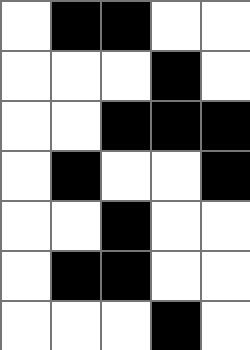[["white", "black", "black", "white", "white"], ["white", "white", "white", "black", "white"], ["white", "white", "black", "black", "black"], ["white", "black", "white", "white", "black"], ["white", "white", "black", "white", "white"], ["white", "black", "black", "white", "white"], ["white", "white", "white", "black", "white"]]